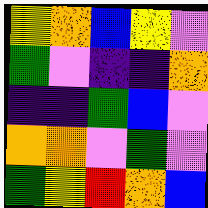[["yellow", "orange", "blue", "yellow", "violet"], ["green", "violet", "indigo", "indigo", "orange"], ["indigo", "indigo", "green", "blue", "violet"], ["orange", "orange", "violet", "green", "violet"], ["green", "yellow", "red", "orange", "blue"]]